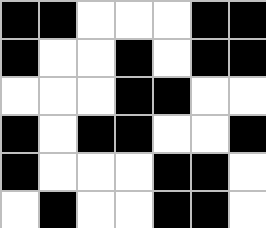[["black", "black", "white", "white", "white", "black", "black"], ["black", "white", "white", "black", "white", "black", "black"], ["white", "white", "white", "black", "black", "white", "white"], ["black", "white", "black", "black", "white", "white", "black"], ["black", "white", "white", "white", "black", "black", "white"], ["white", "black", "white", "white", "black", "black", "white"]]